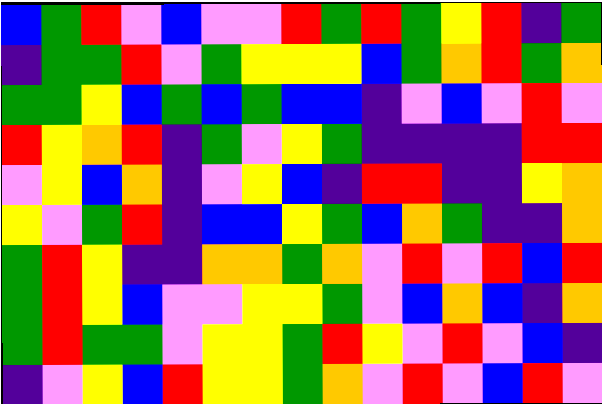[["blue", "green", "red", "violet", "blue", "violet", "violet", "red", "green", "red", "green", "yellow", "red", "indigo", "green"], ["indigo", "green", "green", "red", "violet", "green", "yellow", "yellow", "yellow", "blue", "green", "orange", "red", "green", "orange"], ["green", "green", "yellow", "blue", "green", "blue", "green", "blue", "blue", "indigo", "violet", "blue", "violet", "red", "violet"], ["red", "yellow", "orange", "red", "indigo", "green", "violet", "yellow", "green", "indigo", "indigo", "indigo", "indigo", "red", "red"], ["violet", "yellow", "blue", "orange", "indigo", "violet", "yellow", "blue", "indigo", "red", "red", "indigo", "indigo", "yellow", "orange"], ["yellow", "violet", "green", "red", "indigo", "blue", "blue", "yellow", "green", "blue", "orange", "green", "indigo", "indigo", "orange"], ["green", "red", "yellow", "indigo", "indigo", "orange", "orange", "green", "orange", "violet", "red", "violet", "red", "blue", "red"], ["green", "red", "yellow", "blue", "violet", "violet", "yellow", "yellow", "green", "violet", "blue", "orange", "blue", "indigo", "orange"], ["green", "red", "green", "green", "violet", "yellow", "yellow", "green", "red", "yellow", "violet", "red", "violet", "blue", "indigo"], ["indigo", "violet", "yellow", "blue", "red", "yellow", "yellow", "green", "orange", "violet", "red", "violet", "blue", "red", "violet"]]